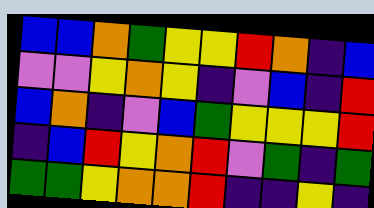[["blue", "blue", "orange", "green", "yellow", "yellow", "red", "orange", "indigo", "blue"], ["violet", "violet", "yellow", "orange", "yellow", "indigo", "violet", "blue", "indigo", "red"], ["blue", "orange", "indigo", "violet", "blue", "green", "yellow", "yellow", "yellow", "red"], ["indigo", "blue", "red", "yellow", "orange", "red", "violet", "green", "indigo", "green"], ["green", "green", "yellow", "orange", "orange", "red", "indigo", "indigo", "yellow", "indigo"]]